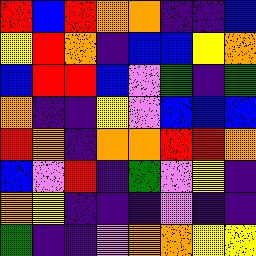[["red", "blue", "red", "orange", "orange", "indigo", "indigo", "blue"], ["yellow", "red", "orange", "indigo", "blue", "blue", "yellow", "orange"], ["blue", "red", "red", "blue", "violet", "green", "indigo", "green"], ["orange", "indigo", "indigo", "yellow", "violet", "blue", "blue", "blue"], ["red", "orange", "indigo", "orange", "orange", "red", "red", "orange"], ["blue", "violet", "red", "indigo", "green", "violet", "yellow", "indigo"], ["orange", "yellow", "indigo", "indigo", "indigo", "violet", "indigo", "indigo"], ["green", "indigo", "indigo", "violet", "orange", "orange", "yellow", "yellow"]]